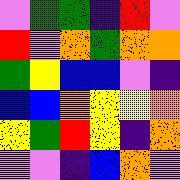[["violet", "green", "green", "indigo", "red", "violet"], ["red", "violet", "orange", "green", "orange", "orange"], ["green", "yellow", "blue", "blue", "violet", "indigo"], ["blue", "blue", "orange", "yellow", "yellow", "orange"], ["yellow", "green", "red", "yellow", "indigo", "orange"], ["violet", "violet", "indigo", "blue", "orange", "violet"]]